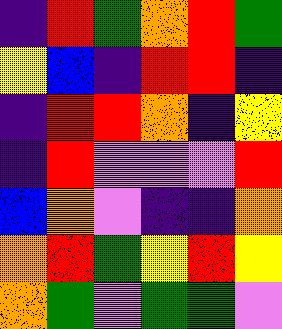[["indigo", "red", "green", "orange", "red", "green"], ["yellow", "blue", "indigo", "red", "red", "indigo"], ["indigo", "red", "red", "orange", "indigo", "yellow"], ["indigo", "red", "violet", "violet", "violet", "red"], ["blue", "orange", "violet", "indigo", "indigo", "orange"], ["orange", "red", "green", "yellow", "red", "yellow"], ["orange", "green", "violet", "green", "green", "violet"]]